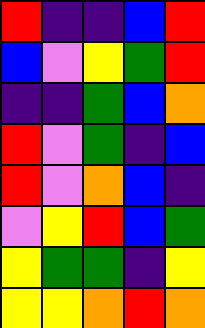[["red", "indigo", "indigo", "blue", "red"], ["blue", "violet", "yellow", "green", "red"], ["indigo", "indigo", "green", "blue", "orange"], ["red", "violet", "green", "indigo", "blue"], ["red", "violet", "orange", "blue", "indigo"], ["violet", "yellow", "red", "blue", "green"], ["yellow", "green", "green", "indigo", "yellow"], ["yellow", "yellow", "orange", "red", "orange"]]